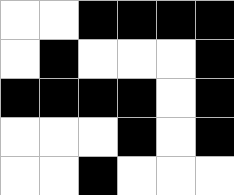[["white", "white", "black", "black", "black", "black"], ["white", "black", "white", "white", "white", "black"], ["black", "black", "black", "black", "white", "black"], ["white", "white", "white", "black", "white", "black"], ["white", "white", "black", "white", "white", "white"]]